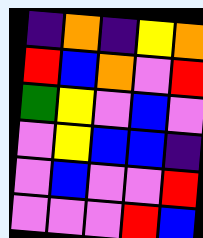[["indigo", "orange", "indigo", "yellow", "orange"], ["red", "blue", "orange", "violet", "red"], ["green", "yellow", "violet", "blue", "violet"], ["violet", "yellow", "blue", "blue", "indigo"], ["violet", "blue", "violet", "violet", "red"], ["violet", "violet", "violet", "red", "blue"]]